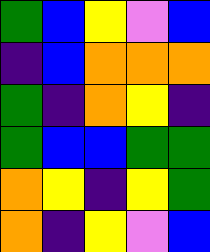[["green", "blue", "yellow", "violet", "blue"], ["indigo", "blue", "orange", "orange", "orange"], ["green", "indigo", "orange", "yellow", "indigo"], ["green", "blue", "blue", "green", "green"], ["orange", "yellow", "indigo", "yellow", "green"], ["orange", "indigo", "yellow", "violet", "blue"]]